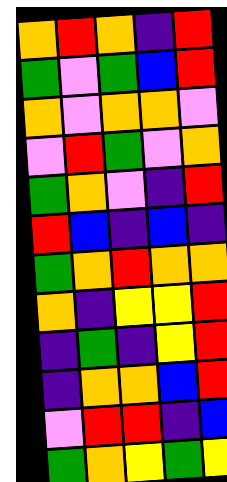[["orange", "red", "orange", "indigo", "red"], ["green", "violet", "green", "blue", "red"], ["orange", "violet", "orange", "orange", "violet"], ["violet", "red", "green", "violet", "orange"], ["green", "orange", "violet", "indigo", "red"], ["red", "blue", "indigo", "blue", "indigo"], ["green", "orange", "red", "orange", "orange"], ["orange", "indigo", "yellow", "yellow", "red"], ["indigo", "green", "indigo", "yellow", "red"], ["indigo", "orange", "orange", "blue", "red"], ["violet", "red", "red", "indigo", "blue"], ["green", "orange", "yellow", "green", "yellow"]]